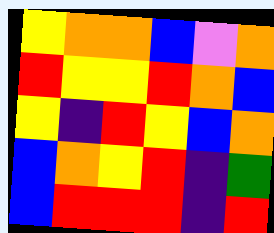[["yellow", "orange", "orange", "blue", "violet", "orange"], ["red", "yellow", "yellow", "red", "orange", "blue"], ["yellow", "indigo", "red", "yellow", "blue", "orange"], ["blue", "orange", "yellow", "red", "indigo", "green"], ["blue", "red", "red", "red", "indigo", "red"]]